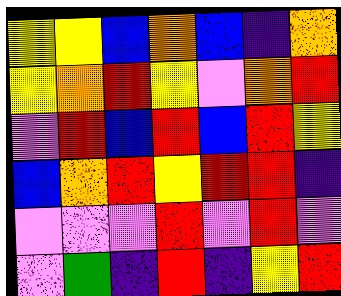[["yellow", "yellow", "blue", "orange", "blue", "indigo", "orange"], ["yellow", "orange", "red", "yellow", "violet", "orange", "red"], ["violet", "red", "blue", "red", "blue", "red", "yellow"], ["blue", "orange", "red", "yellow", "red", "red", "indigo"], ["violet", "violet", "violet", "red", "violet", "red", "violet"], ["violet", "green", "indigo", "red", "indigo", "yellow", "red"]]